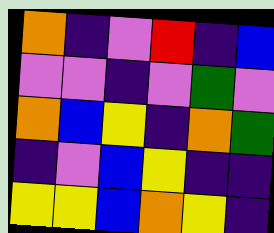[["orange", "indigo", "violet", "red", "indigo", "blue"], ["violet", "violet", "indigo", "violet", "green", "violet"], ["orange", "blue", "yellow", "indigo", "orange", "green"], ["indigo", "violet", "blue", "yellow", "indigo", "indigo"], ["yellow", "yellow", "blue", "orange", "yellow", "indigo"]]